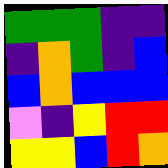[["green", "green", "green", "indigo", "indigo"], ["indigo", "orange", "green", "indigo", "blue"], ["blue", "orange", "blue", "blue", "blue"], ["violet", "indigo", "yellow", "red", "red"], ["yellow", "yellow", "blue", "red", "orange"]]